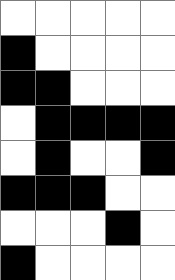[["white", "white", "white", "white", "white"], ["black", "white", "white", "white", "white"], ["black", "black", "white", "white", "white"], ["white", "black", "black", "black", "black"], ["white", "black", "white", "white", "black"], ["black", "black", "black", "white", "white"], ["white", "white", "white", "black", "white"], ["black", "white", "white", "white", "white"]]